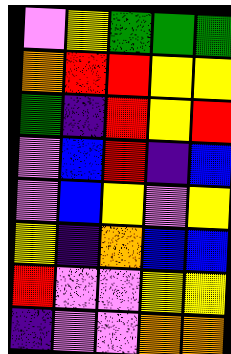[["violet", "yellow", "green", "green", "green"], ["orange", "red", "red", "yellow", "yellow"], ["green", "indigo", "red", "yellow", "red"], ["violet", "blue", "red", "indigo", "blue"], ["violet", "blue", "yellow", "violet", "yellow"], ["yellow", "indigo", "orange", "blue", "blue"], ["red", "violet", "violet", "yellow", "yellow"], ["indigo", "violet", "violet", "orange", "orange"]]